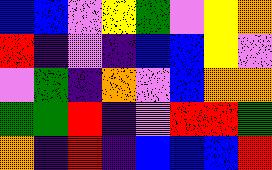[["blue", "blue", "violet", "yellow", "green", "violet", "yellow", "orange"], ["red", "indigo", "violet", "indigo", "blue", "blue", "yellow", "violet"], ["violet", "green", "indigo", "orange", "violet", "blue", "orange", "orange"], ["green", "green", "red", "indigo", "violet", "red", "red", "green"], ["orange", "indigo", "red", "indigo", "blue", "blue", "blue", "red"]]